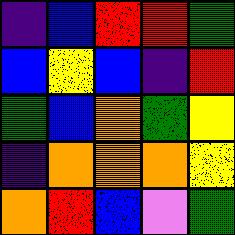[["indigo", "blue", "red", "red", "green"], ["blue", "yellow", "blue", "indigo", "red"], ["green", "blue", "orange", "green", "yellow"], ["indigo", "orange", "orange", "orange", "yellow"], ["orange", "red", "blue", "violet", "green"]]